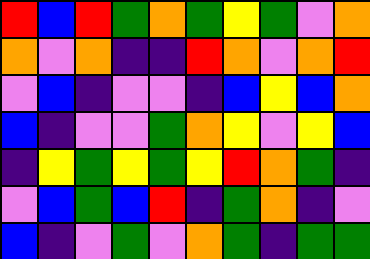[["red", "blue", "red", "green", "orange", "green", "yellow", "green", "violet", "orange"], ["orange", "violet", "orange", "indigo", "indigo", "red", "orange", "violet", "orange", "red"], ["violet", "blue", "indigo", "violet", "violet", "indigo", "blue", "yellow", "blue", "orange"], ["blue", "indigo", "violet", "violet", "green", "orange", "yellow", "violet", "yellow", "blue"], ["indigo", "yellow", "green", "yellow", "green", "yellow", "red", "orange", "green", "indigo"], ["violet", "blue", "green", "blue", "red", "indigo", "green", "orange", "indigo", "violet"], ["blue", "indigo", "violet", "green", "violet", "orange", "green", "indigo", "green", "green"]]